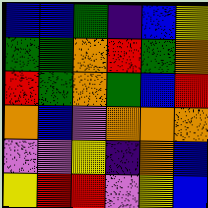[["blue", "blue", "green", "indigo", "blue", "yellow"], ["green", "green", "orange", "red", "green", "orange"], ["red", "green", "orange", "green", "blue", "red"], ["orange", "blue", "violet", "orange", "orange", "orange"], ["violet", "violet", "yellow", "indigo", "orange", "blue"], ["yellow", "red", "red", "violet", "yellow", "blue"]]